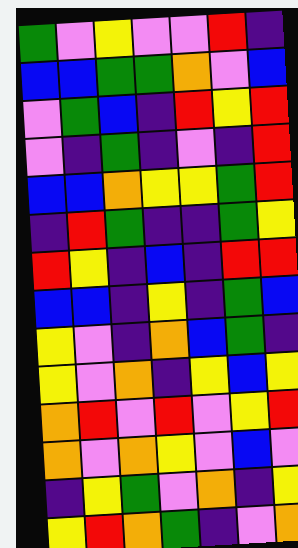[["green", "violet", "yellow", "violet", "violet", "red", "indigo"], ["blue", "blue", "green", "green", "orange", "violet", "blue"], ["violet", "green", "blue", "indigo", "red", "yellow", "red"], ["violet", "indigo", "green", "indigo", "violet", "indigo", "red"], ["blue", "blue", "orange", "yellow", "yellow", "green", "red"], ["indigo", "red", "green", "indigo", "indigo", "green", "yellow"], ["red", "yellow", "indigo", "blue", "indigo", "red", "red"], ["blue", "blue", "indigo", "yellow", "indigo", "green", "blue"], ["yellow", "violet", "indigo", "orange", "blue", "green", "indigo"], ["yellow", "violet", "orange", "indigo", "yellow", "blue", "yellow"], ["orange", "red", "violet", "red", "violet", "yellow", "red"], ["orange", "violet", "orange", "yellow", "violet", "blue", "violet"], ["indigo", "yellow", "green", "violet", "orange", "indigo", "yellow"], ["yellow", "red", "orange", "green", "indigo", "violet", "orange"]]